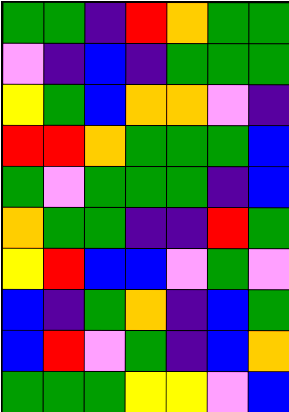[["green", "green", "indigo", "red", "orange", "green", "green"], ["violet", "indigo", "blue", "indigo", "green", "green", "green"], ["yellow", "green", "blue", "orange", "orange", "violet", "indigo"], ["red", "red", "orange", "green", "green", "green", "blue"], ["green", "violet", "green", "green", "green", "indigo", "blue"], ["orange", "green", "green", "indigo", "indigo", "red", "green"], ["yellow", "red", "blue", "blue", "violet", "green", "violet"], ["blue", "indigo", "green", "orange", "indigo", "blue", "green"], ["blue", "red", "violet", "green", "indigo", "blue", "orange"], ["green", "green", "green", "yellow", "yellow", "violet", "blue"]]